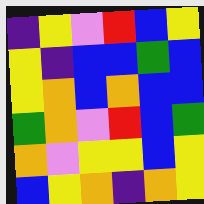[["indigo", "yellow", "violet", "red", "blue", "yellow"], ["yellow", "indigo", "blue", "blue", "green", "blue"], ["yellow", "orange", "blue", "orange", "blue", "blue"], ["green", "orange", "violet", "red", "blue", "green"], ["orange", "violet", "yellow", "yellow", "blue", "yellow"], ["blue", "yellow", "orange", "indigo", "orange", "yellow"]]